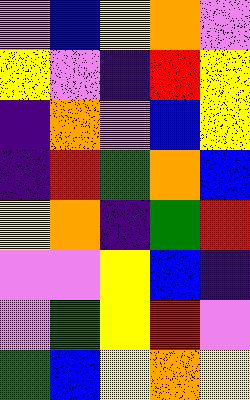[["violet", "blue", "yellow", "orange", "violet"], ["yellow", "violet", "indigo", "red", "yellow"], ["indigo", "orange", "violet", "blue", "yellow"], ["indigo", "red", "green", "orange", "blue"], ["yellow", "orange", "indigo", "green", "red"], ["violet", "violet", "yellow", "blue", "indigo"], ["violet", "green", "yellow", "red", "violet"], ["green", "blue", "yellow", "orange", "yellow"]]